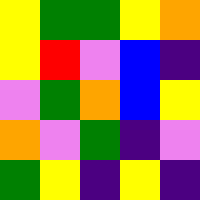[["yellow", "green", "green", "yellow", "orange"], ["yellow", "red", "violet", "blue", "indigo"], ["violet", "green", "orange", "blue", "yellow"], ["orange", "violet", "green", "indigo", "violet"], ["green", "yellow", "indigo", "yellow", "indigo"]]